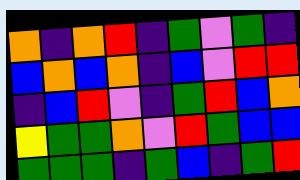[["orange", "indigo", "orange", "red", "indigo", "green", "violet", "green", "indigo"], ["blue", "orange", "blue", "orange", "indigo", "blue", "violet", "red", "red"], ["indigo", "blue", "red", "violet", "indigo", "green", "red", "blue", "orange"], ["yellow", "green", "green", "orange", "violet", "red", "green", "blue", "blue"], ["green", "green", "green", "indigo", "green", "blue", "indigo", "green", "red"]]